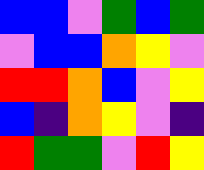[["blue", "blue", "violet", "green", "blue", "green"], ["violet", "blue", "blue", "orange", "yellow", "violet"], ["red", "red", "orange", "blue", "violet", "yellow"], ["blue", "indigo", "orange", "yellow", "violet", "indigo"], ["red", "green", "green", "violet", "red", "yellow"]]